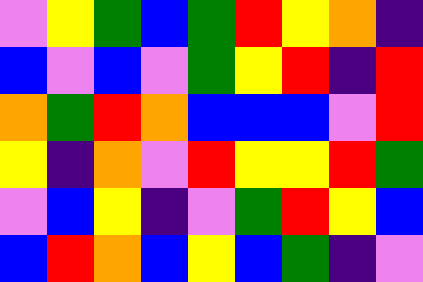[["violet", "yellow", "green", "blue", "green", "red", "yellow", "orange", "indigo"], ["blue", "violet", "blue", "violet", "green", "yellow", "red", "indigo", "red"], ["orange", "green", "red", "orange", "blue", "blue", "blue", "violet", "red"], ["yellow", "indigo", "orange", "violet", "red", "yellow", "yellow", "red", "green"], ["violet", "blue", "yellow", "indigo", "violet", "green", "red", "yellow", "blue"], ["blue", "red", "orange", "blue", "yellow", "blue", "green", "indigo", "violet"]]